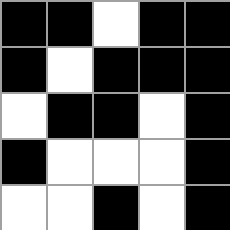[["black", "black", "white", "black", "black"], ["black", "white", "black", "black", "black"], ["white", "black", "black", "white", "black"], ["black", "white", "white", "white", "black"], ["white", "white", "black", "white", "black"]]